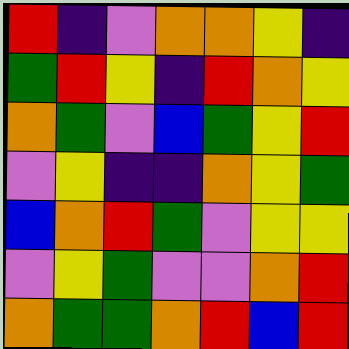[["red", "indigo", "violet", "orange", "orange", "yellow", "indigo"], ["green", "red", "yellow", "indigo", "red", "orange", "yellow"], ["orange", "green", "violet", "blue", "green", "yellow", "red"], ["violet", "yellow", "indigo", "indigo", "orange", "yellow", "green"], ["blue", "orange", "red", "green", "violet", "yellow", "yellow"], ["violet", "yellow", "green", "violet", "violet", "orange", "red"], ["orange", "green", "green", "orange", "red", "blue", "red"]]